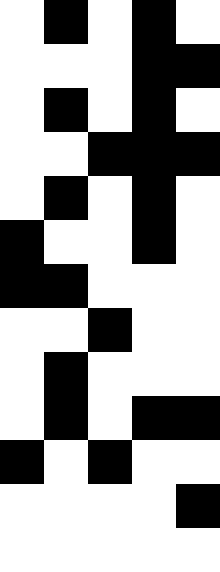[["white", "black", "white", "black", "white"], ["white", "white", "white", "black", "black"], ["white", "black", "white", "black", "white"], ["white", "white", "black", "black", "black"], ["white", "black", "white", "black", "white"], ["black", "white", "white", "black", "white"], ["black", "black", "white", "white", "white"], ["white", "white", "black", "white", "white"], ["white", "black", "white", "white", "white"], ["white", "black", "white", "black", "black"], ["black", "white", "black", "white", "white"], ["white", "white", "white", "white", "black"], ["white", "white", "white", "white", "white"]]